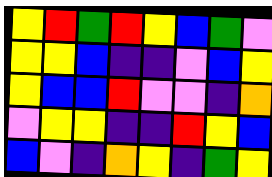[["yellow", "red", "green", "red", "yellow", "blue", "green", "violet"], ["yellow", "yellow", "blue", "indigo", "indigo", "violet", "blue", "yellow"], ["yellow", "blue", "blue", "red", "violet", "violet", "indigo", "orange"], ["violet", "yellow", "yellow", "indigo", "indigo", "red", "yellow", "blue"], ["blue", "violet", "indigo", "orange", "yellow", "indigo", "green", "yellow"]]